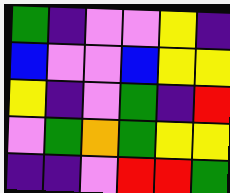[["green", "indigo", "violet", "violet", "yellow", "indigo"], ["blue", "violet", "violet", "blue", "yellow", "yellow"], ["yellow", "indigo", "violet", "green", "indigo", "red"], ["violet", "green", "orange", "green", "yellow", "yellow"], ["indigo", "indigo", "violet", "red", "red", "green"]]